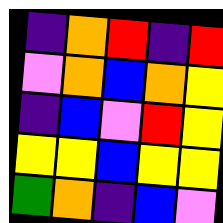[["indigo", "orange", "red", "indigo", "red"], ["violet", "orange", "blue", "orange", "yellow"], ["indigo", "blue", "violet", "red", "yellow"], ["yellow", "yellow", "blue", "yellow", "yellow"], ["green", "orange", "indigo", "blue", "violet"]]